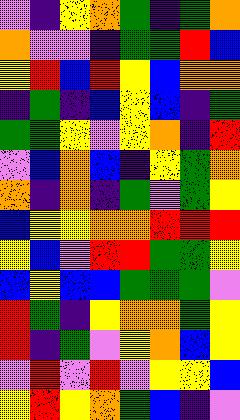[["violet", "indigo", "yellow", "orange", "green", "indigo", "green", "orange"], ["orange", "violet", "violet", "indigo", "green", "green", "red", "blue"], ["yellow", "red", "blue", "red", "yellow", "blue", "orange", "orange"], ["indigo", "green", "indigo", "blue", "yellow", "blue", "indigo", "green"], ["green", "green", "yellow", "violet", "yellow", "orange", "indigo", "red"], ["violet", "blue", "orange", "blue", "indigo", "yellow", "green", "orange"], ["orange", "indigo", "orange", "indigo", "green", "violet", "green", "yellow"], ["blue", "yellow", "yellow", "orange", "orange", "red", "red", "red"], ["yellow", "blue", "violet", "red", "red", "green", "green", "yellow"], ["blue", "yellow", "blue", "blue", "green", "green", "green", "violet"], ["red", "green", "indigo", "yellow", "orange", "orange", "green", "yellow"], ["red", "indigo", "green", "violet", "yellow", "orange", "blue", "yellow"], ["violet", "red", "violet", "red", "violet", "yellow", "yellow", "blue"], ["yellow", "red", "yellow", "orange", "green", "blue", "indigo", "violet"]]